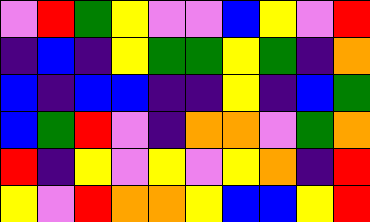[["violet", "red", "green", "yellow", "violet", "violet", "blue", "yellow", "violet", "red"], ["indigo", "blue", "indigo", "yellow", "green", "green", "yellow", "green", "indigo", "orange"], ["blue", "indigo", "blue", "blue", "indigo", "indigo", "yellow", "indigo", "blue", "green"], ["blue", "green", "red", "violet", "indigo", "orange", "orange", "violet", "green", "orange"], ["red", "indigo", "yellow", "violet", "yellow", "violet", "yellow", "orange", "indigo", "red"], ["yellow", "violet", "red", "orange", "orange", "yellow", "blue", "blue", "yellow", "red"]]